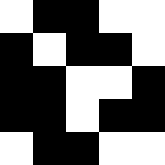[["white", "black", "black", "white", "white"], ["black", "white", "black", "black", "white"], ["black", "black", "white", "white", "black"], ["black", "black", "white", "black", "black"], ["white", "black", "black", "white", "white"]]